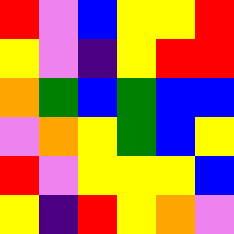[["red", "violet", "blue", "yellow", "yellow", "red"], ["yellow", "violet", "indigo", "yellow", "red", "red"], ["orange", "green", "blue", "green", "blue", "blue"], ["violet", "orange", "yellow", "green", "blue", "yellow"], ["red", "violet", "yellow", "yellow", "yellow", "blue"], ["yellow", "indigo", "red", "yellow", "orange", "violet"]]